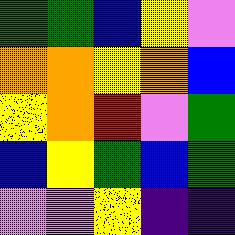[["green", "green", "blue", "yellow", "violet"], ["orange", "orange", "yellow", "orange", "blue"], ["yellow", "orange", "red", "violet", "green"], ["blue", "yellow", "green", "blue", "green"], ["violet", "violet", "yellow", "indigo", "indigo"]]